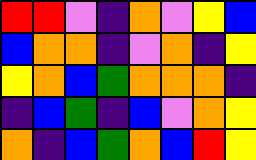[["red", "red", "violet", "indigo", "orange", "violet", "yellow", "blue"], ["blue", "orange", "orange", "indigo", "violet", "orange", "indigo", "yellow"], ["yellow", "orange", "blue", "green", "orange", "orange", "orange", "indigo"], ["indigo", "blue", "green", "indigo", "blue", "violet", "orange", "yellow"], ["orange", "indigo", "blue", "green", "orange", "blue", "red", "yellow"]]